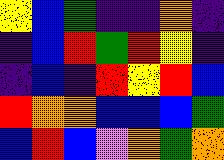[["yellow", "blue", "green", "indigo", "indigo", "orange", "indigo"], ["indigo", "blue", "red", "green", "red", "yellow", "indigo"], ["indigo", "blue", "indigo", "red", "yellow", "red", "blue"], ["red", "orange", "orange", "blue", "blue", "blue", "green"], ["blue", "red", "blue", "violet", "orange", "green", "orange"]]